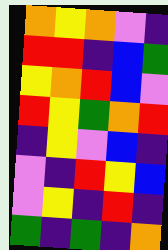[["orange", "yellow", "orange", "violet", "indigo"], ["red", "red", "indigo", "blue", "green"], ["yellow", "orange", "red", "blue", "violet"], ["red", "yellow", "green", "orange", "red"], ["indigo", "yellow", "violet", "blue", "indigo"], ["violet", "indigo", "red", "yellow", "blue"], ["violet", "yellow", "indigo", "red", "indigo"], ["green", "indigo", "green", "indigo", "orange"]]